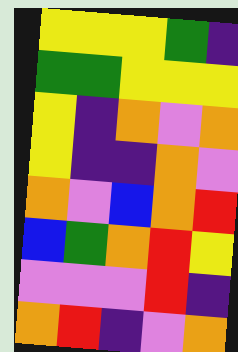[["yellow", "yellow", "yellow", "green", "indigo"], ["green", "green", "yellow", "yellow", "yellow"], ["yellow", "indigo", "orange", "violet", "orange"], ["yellow", "indigo", "indigo", "orange", "violet"], ["orange", "violet", "blue", "orange", "red"], ["blue", "green", "orange", "red", "yellow"], ["violet", "violet", "violet", "red", "indigo"], ["orange", "red", "indigo", "violet", "orange"]]